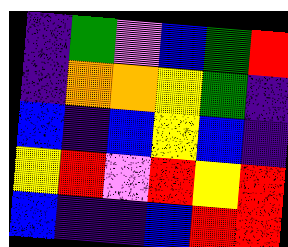[["indigo", "green", "violet", "blue", "green", "red"], ["indigo", "orange", "orange", "yellow", "green", "indigo"], ["blue", "indigo", "blue", "yellow", "blue", "indigo"], ["yellow", "red", "violet", "red", "yellow", "red"], ["blue", "indigo", "indigo", "blue", "red", "red"]]